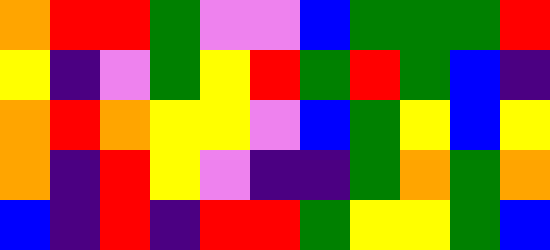[["orange", "red", "red", "green", "violet", "violet", "blue", "green", "green", "green", "red"], ["yellow", "indigo", "violet", "green", "yellow", "red", "green", "red", "green", "blue", "indigo"], ["orange", "red", "orange", "yellow", "yellow", "violet", "blue", "green", "yellow", "blue", "yellow"], ["orange", "indigo", "red", "yellow", "violet", "indigo", "indigo", "green", "orange", "green", "orange"], ["blue", "indigo", "red", "indigo", "red", "red", "green", "yellow", "yellow", "green", "blue"]]